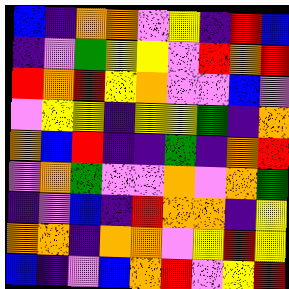[["blue", "indigo", "orange", "orange", "violet", "yellow", "indigo", "red", "blue"], ["indigo", "violet", "green", "yellow", "yellow", "violet", "red", "orange", "red"], ["red", "orange", "red", "yellow", "orange", "violet", "violet", "blue", "violet"], ["violet", "yellow", "yellow", "indigo", "yellow", "yellow", "green", "indigo", "orange"], ["orange", "blue", "red", "indigo", "indigo", "green", "indigo", "orange", "red"], ["violet", "orange", "green", "violet", "violet", "orange", "violet", "orange", "green"], ["indigo", "violet", "blue", "indigo", "red", "orange", "orange", "indigo", "yellow"], ["orange", "orange", "indigo", "orange", "orange", "violet", "yellow", "red", "yellow"], ["blue", "indigo", "violet", "blue", "orange", "red", "violet", "yellow", "red"]]